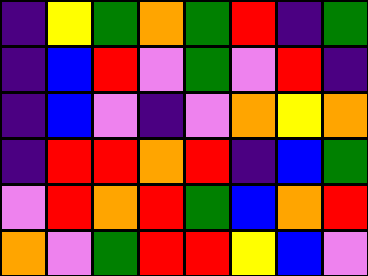[["indigo", "yellow", "green", "orange", "green", "red", "indigo", "green"], ["indigo", "blue", "red", "violet", "green", "violet", "red", "indigo"], ["indigo", "blue", "violet", "indigo", "violet", "orange", "yellow", "orange"], ["indigo", "red", "red", "orange", "red", "indigo", "blue", "green"], ["violet", "red", "orange", "red", "green", "blue", "orange", "red"], ["orange", "violet", "green", "red", "red", "yellow", "blue", "violet"]]